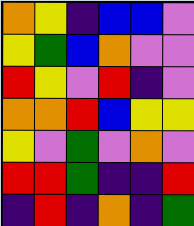[["orange", "yellow", "indigo", "blue", "blue", "violet"], ["yellow", "green", "blue", "orange", "violet", "violet"], ["red", "yellow", "violet", "red", "indigo", "violet"], ["orange", "orange", "red", "blue", "yellow", "yellow"], ["yellow", "violet", "green", "violet", "orange", "violet"], ["red", "red", "green", "indigo", "indigo", "red"], ["indigo", "red", "indigo", "orange", "indigo", "green"]]